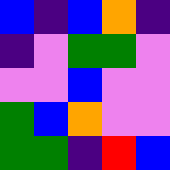[["blue", "indigo", "blue", "orange", "indigo"], ["indigo", "violet", "green", "green", "violet"], ["violet", "violet", "blue", "violet", "violet"], ["green", "blue", "orange", "violet", "violet"], ["green", "green", "indigo", "red", "blue"]]